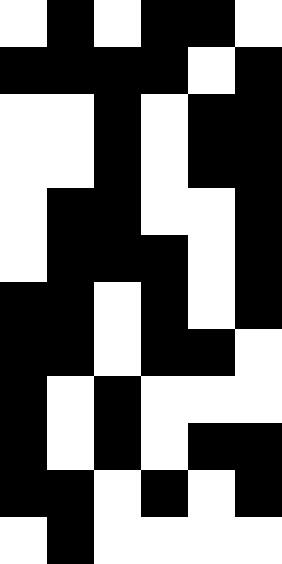[["white", "black", "white", "black", "black", "white"], ["black", "black", "black", "black", "white", "black"], ["white", "white", "black", "white", "black", "black"], ["white", "white", "black", "white", "black", "black"], ["white", "black", "black", "white", "white", "black"], ["white", "black", "black", "black", "white", "black"], ["black", "black", "white", "black", "white", "black"], ["black", "black", "white", "black", "black", "white"], ["black", "white", "black", "white", "white", "white"], ["black", "white", "black", "white", "black", "black"], ["black", "black", "white", "black", "white", "black"], ["white", "black", "white", "white", "white", "white"]]